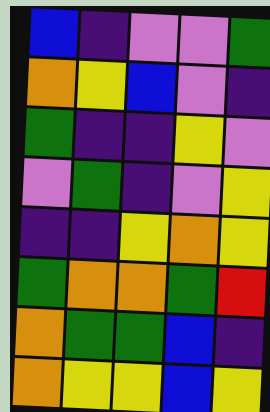[["blue", "indigo", "violet", "violet", "green"], ["orange", "yellow", "blue", "violet", "indigo"], ["green", "indigo", "indigo", "yellow", "violet"], ["violet", "green", "indigo", "violet", "yellow"], ["indigo", "indigo", "yellow", "orange", "yellow"], ["green", "orange", "orange", "green", "red"], ["orange", "green", "green", "blue", "indigo"], ["orange", "yellow", "yellow", "blue", "yellow"]]